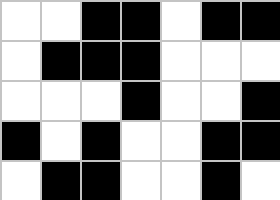[["white", "white", "black", "black", "white", "black", "black"], ["white", "black", "black", "black", "white", "white", "white"], ["white", "white", "white", "black", "white", "white", "black"], ["black", "white", "black", "white", "white", "black", "black"], ["white", "black", "black", "white", "white", "black", "white"]]